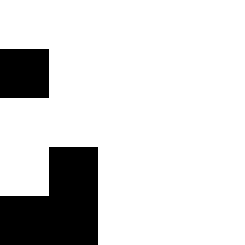[["white", "white", "white", "white", "white"], ["black", "white", "white", "white", "white"], ["white", "white", "white", "white", "white"], ["white", "black", "white", "white", "white"], ["black", "black", "white", "white", "white"]]